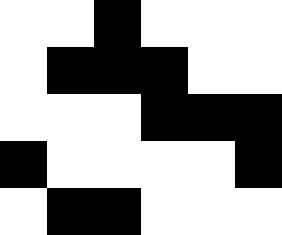[["white", "white", "black", "white", "white", "white"], ["white", "black", "black", "black", "white", "white"], ["white", "white", "white", "black", "black", "black"], ["black", "white", "white", "white", "white", "black"], ["white", "black", "black", "white", "white", "white"]]